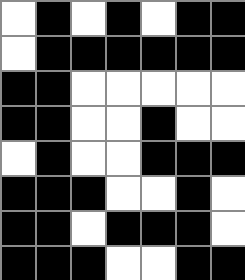[["white", "black", "white", "black", "white", "black", "black"], ["white", "black", "black", "black", "black", "black", "black"], ["black", "black", "white", "white", "white", "white", "white"], ["black", "black", "white", "white", "black", "white", "white"], ["white", "black", "white", "white", "black", "black", "black"], ["black", "black", "black", "white", "white", "black", "white"], ["black", "black", "white", "black", "black", "black", "white"], ["black", "black", "black", "white", "white", "black", "black"]]